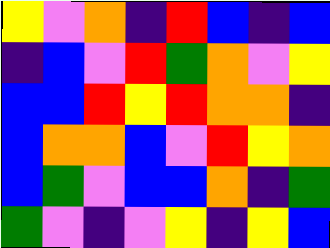[["yellow", "violet", "orange", "indigo", "red", "blue", "indigo", "blue"], ["indigo", "blue", "violet", "red", "green", "orange", "violet", "yellow"], ["blue", "blue", "red", "yellow", "red", "orange", "orange", "indigo"], ["blue", "orange", "orange", "blue", "violet", "red", "yellow", "orange"], ["blue", "green", "violet", "blue", "blue", "orange", "indigo", "green"], ["green", "violet", "indigo", "violet", "yellow", "indigo", "yellow", "blue"]]